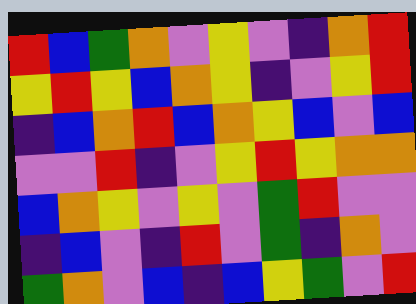[["red", "blue", "green", "orange", "violet", "yellow", "violet", "indigo", "orange", "red"], ["yellow", "red", "yellow", "blue", "orange", "yellow", "indigo", "violet", "yellow", "red"], ["indigo", "blue", "orange", "red", "blue", "orange", "yellow", "blue", "violet", "blue"], ["violet", "violet", "red", "indigo", "violet", "yellow", "red", "yellow", "orange", "orange"], ["blue", "orange", "yellow", "violet", "yellow", "violet", "green", "red", "violet", "violet"], ["indigo", "blue", "violet", "indigo", "red", "violet", "green", "indigo", "orange", "violet"], ["green", "orange", "violet", "blue", "indigo", "blue", "yellow", "green", "violet", "red"]]